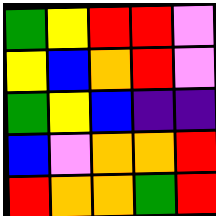[["green", "yellow", "red", "red", "violet"], ["yellow", "blue", "orange", "red", "violet"], ["green", "yellow", "blue", "indigo", "indigo"], ["blue", "violet", "orange", "orange", "red"], ["red", "orange", "orange", "green", "red"]]